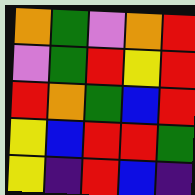[["orange", "green", "violet", "orange", "red"], ["violet", "green", "red", "yellow", "red"], ["red", "orange", "green", "blue", "red"], ["yellow", "blue", "red", "red", "green"], ["yellow", "indigo", "red", "blue", "indigo"]]